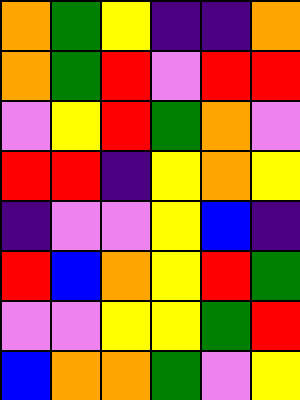[["orange", "green", "yellow", "indigo", "indigo", "orange"], ["orange", "green", "red", "violet", "red", "red"], ["violet", "yellow", "red", "green", "orange", "violet"], ["red", "red", "indigo", "yellow", "orange", "yellow"], ["indigo", "violet", "violet", "yellow", "blue", "indigo"], ["red", "blue", "orange", "yellow", "red", "green"], ["violet", "violet", "yellow", "yellow", "green", "red"], ["blue", "orange", "orange", "green", "violet", "yellow"]]